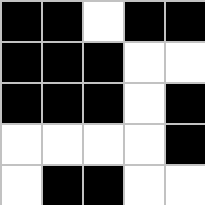[["black", "black", "white", "black", "black"], ["black", "black", "black", "white", "white"], ["black", "black", "black", "white", "black"], ["white", "white", "white", "white", "black"], ["white", "black", "black", "white", "white"]]